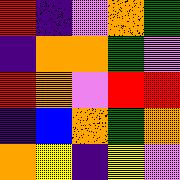[["red", "indigo", "violet", "orange", "green"], ["indigo", "orange", "orange", "green", "violet"], ["red", "orange", "violet", "red", "red"], ["indigo", "blue", "orange", "green", "orange"], ["orange", "yellow", "indigo", "yellow", "violet"]]